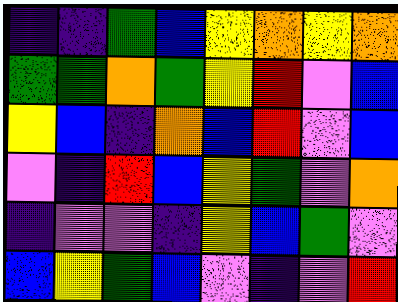[["indigo", "indigo", "green", "blue", "yellow", "orange", "yellow", "orange"], ["green", "green", "orange", "green", "yellow", "red", "violet", "blue"], ["yellow", "blue", "indigo", "orange", "blue", "red", "violet", "blue"], ["violet", "indigo", "red", "blue", "yellow", "green", "violet", "orange"], ["indigo", "violet", "violet", "indigo", "yellow", "blue", "green", "violet"], ["blue", "yellow", "green", "blue", "violet", "indigo", "violet", "red"]]